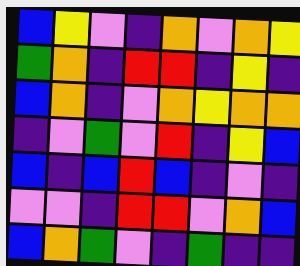[["blue", "yellow", "violet", "indigo", "orange", "violet", "orange", "yellow"], ["green", "orange", "indigo", "red", "red", "indigo", "yellow", "indigo"], ["blue", "orange", "indigo", "violet", "orange", "yellow", "orange", "orange"], ["indigo", "violet", "green", "violet", "red", "indigo", "yellow", "blue"], ["blue", "indigo", "blue", "red", "blue", "indigo", "violet", "indigo"], ["violet", "violet", "indigo", "red", "red", "violet", "orange", "blue"], ["blue", "orange", "green", "violet", "indigo", "green", "indigo", "indigo"]]